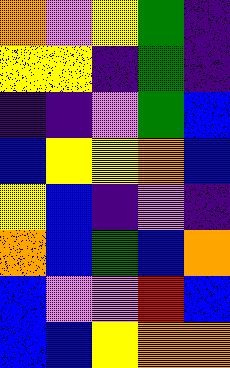[["orange", "violet", "yellow", "green", "indigo"], ["yellow", "yellow", "indigo", "green", "indigo"], ["indigo", "indigo", "violet", "green", "blue"], ["blue", "yellow", "yellow", "orange", "blue"], ["yellow", "blue", "indigo", "violet", "indigo"], ["orange", "blue", "green", "blue", "orange"], ["blue", "violet", "violet", "red", "blue"], ["blue", "blue", "yellow", "orange", "orange"]]